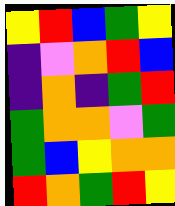[["yellow", "red", "blue", "green", "yellow"], ["indigo", "violet", "orange", "red", "blue"], ["indigo", "orange", "indigo", "green", "red"], ["green", "orange", "orange", "violet", "green"], ["green", "blue", "yellow", "orange", "orange"], ["red", "orange", "green", "red", "yellow"]]